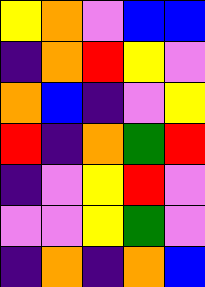[["yellow", "orange", "violet", "blue", "blue"], ["indigo", "orange", "red", "yellow", "violet"], ["orange", "blue", "indigo", "violet", "yellow"], ["red", "indigo", "orange", "green", "red"], ["indigo", "violet", "yellow", "red", "violet"], ["violet", "violet", "yellow", "green", "violet"], ["indigo", "orange", "indigo", "orange", "blue"]]